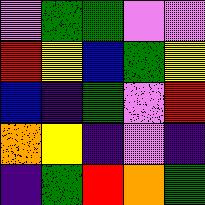[["violet", "green", "green", "violet", "violet"], ["red", "yellow", "blue", "green", "yellow"], ["blue", "indigo", "green", "violet", "red"], ["orange", "yellow", "indigo", "violet", "indigo"], ["indigo", "green", "red", "orange", "green"]]